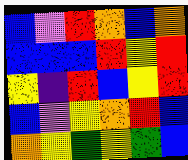[["blue", "violet", "red", "orange", "blue", "orange"], ["blue", "blue", "blue", "red", "yellow", "red"], ["yellow", "indigo", "red", "blue", "yellow", "red"], ["blue", "violet", "yellow", "orange", "red", "blue"], ["orange", "yellow", "green", "yellow", "green", "blue"]]